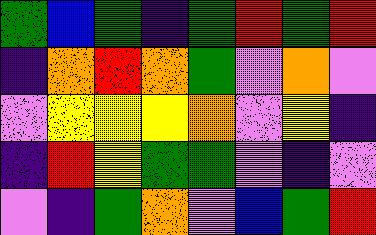[["green", "blue", "green", "indigo", "green", "red", "green", "red"], ["indigo", "orange", "red", "orange", "green", "violet", "orange", "violet"], ["violet", "yellow", "yellow", "yellow", "orange", "violet", "yellow", "indigo"], ["indigo", "red", "yellow", "green", "green", "violet", "indigo", "violet"], ["violet", "indigo", "green", "orange", "violet", "blue", "green", "red"]]